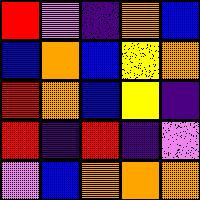[["red", "violet", "indigo", "orange", "blue"], ["blue", "orange", "blue", "yellow", "orange"], ["red", "orange", "blue", "yellow", "indigo"], ["red", "indigo", "red", "indigo", "violet"], ["violet", "blue", "orange", "orange", "orange"]]